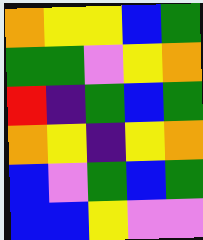[["orange", "yellow", "yellow", "blue", "green"], ["green", "green", "violet", "yellow", "orange"], ["red", "indigo", "green", "blue", "green"], ["orange", "yellow", "indigo", "yellow", "orange"], ["blue", "violet", "green", "blue", "green"], ["blue", "blue", "yellow", "violet", "violet"]]